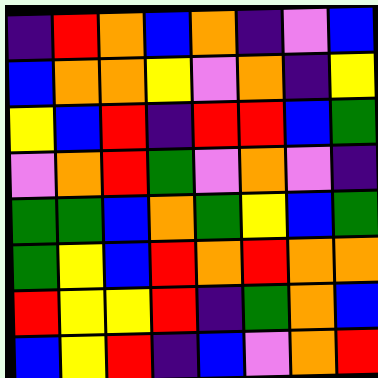[["indigo", "red", "orange", "blue", "orange", "indigo", "violet", "blue"], ["blue", "orange", "orange", "yellow", "violet", "orange", "indigo", "yellow"], ["yellow", "blue", "red", "indigo", "red", "red", "blue", "green"], ["violet", "orange", "red", "green", "violet", "orange", "violet", "indigo"], ["green", "green", "blue", "orange", "green", "yellow", "blue", "green"], ["green", "yellow", "blue", "red", "orange", "red", "orange", "orange"], ["red", "yellow", "yellow", "red", "indigo", "green", "orange", "blue"], ["blue", "yellow", "red", "indigo", "blue", "violet", "orange", "red"]]